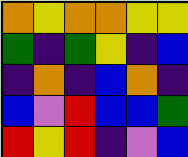[["orange", "yellow", "orange", "orange", "yellow", "yellow"], ["green", "indigo", "green", "yellow", "indigo", "blue"], ["indigo", "orange", "indigo", "blue", "orange", "indigo"], ["blue", "violet", "red", "blue", "blue", "green"], ["red", "yellow", "red", "indigo", "violet", "blue"]]